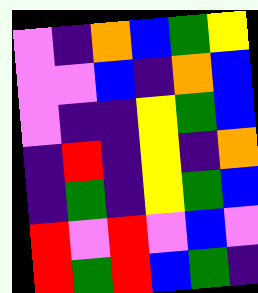[["violet", "indigo", "orange", "blue", "green", "yellow"], ["violet", "violet", "blue", "indigo", "orange", "blue"], ["violet", "indigo", "indigo", "yellow", "green", "blue"], ["indigo", "red", "indigo", "yellow", "indigo", "orange"], ["indigo", "green", "indigo", "yellow", "green", "blue"], ["red", "violet", "red", "violet", "blue", "violet"], ["red", "green", "red", "blue", "green", "indigo"]]